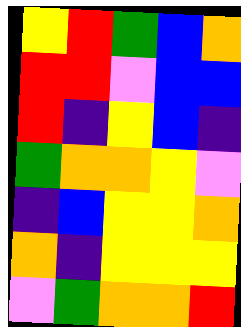[["yellow", "red", "green", "blue", "orange"], ["red", "red", "violet", "blue", "blue"], ["red", "indigo", "yellow", "blue", "indigo"], ["green", "orange", "orange", "yellow", "violet"], ["indigo", "blue", "yellow", "yellow", "orange"], ["orange", "indigo", "yellow", "yellow", "yellow"], ["violet", "green", "orange", "orange", "red"]]